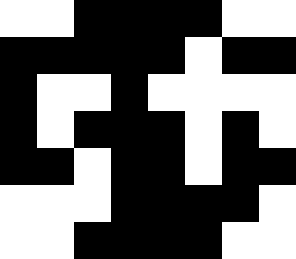[["white", "white", "black", "black", "black", "black", "white", "white"], ["black", "black", "black", "black", "black", "white", "black", "black"], ["black", "white", "white", "black", "white", "white", "white", "white"], ["black", "white", "black", "black", "black", "white", "black", "white"], ["black", "black", "white", "black", "black", "white", "black", "black"], ["white", "white", "white", "black", "black", "black", "black", "white"], ["white", "white", "black", "black", "black", "black", "white", "white"]]